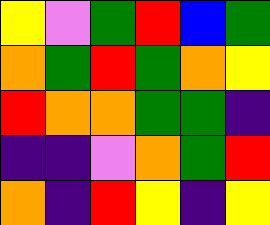[["yellow", "violet", "green", "red", "blue", "green"], ["orange", "green", "red", "green", "orange", "yellow"], ["red", "orange", "orange", "green", "green", "indigo"], ["indigo", "indigo", "violet", "orange", "green", "red"], ["orange", "indigo", "red", "yellow", "indigo", "yellow"]]